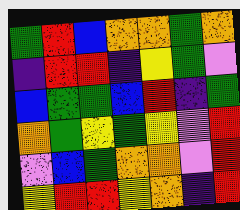[["green", "red", "blue", "orange", "orange", "green", "orange"], ["indigo", "red", "red", "indigo", "yellow", "green", "violet"], ["blue", "green", "green", "blue", "red", "indigo", "green"], ["orange", "green", "yellow", "green", "yellow", "violet", "red"], ["violet", "blue", "green", "orange", "orange", "violet", "red"], ["yellow", "red", "red", "yellow", "orange", "indigo", "red"]]